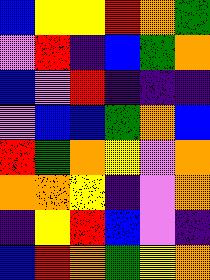[["blue", "yellow", "yellow", "red", "orange", "green"], ["violet", "red", "indigo", "blue", "green", "orange"], ["blue", "violet", "red", "indigo", "indigo", "indigo"], ["violet", "blue", "blue", "green", "orange", "blue"], ["red", "green", "orange", "yellow", "violet", "orange"], ["orange", "orange", "yellow", "indigo", "violet", "orange"], ["indigo", "yellow", "red", "blue", "violet", "indigo"], ["blue", "red", "orange", "green", "yellow", "orange"]]